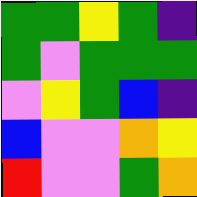[["green", "green", "yellow", "green", "indigo"], ["green", "violet", "green", "green", "green"], ["violet", "yellow", "green", "blue", "indigo"], ["blue", "violet", "violet", "orange", "yellow"], ["red", "violet", "violet", "green", "orange"]]